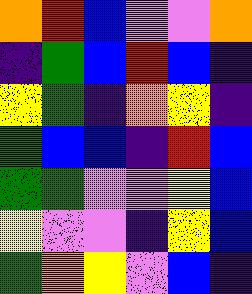[["orange", "red", "blue", "violet", "violet", "orange"], ["indigo", "green", "blue", "red", "blue", "indigo"], ["yellow", "green", "indigo", "orange", "yellow", "indigo"], ["green", "blue", "blue", "indigo", "red", "blue"], ["green", "green", "violet", "violet", "yellow", "blue"], ["yellow", "violet", "violet", "indigo", "yellow", "blue"], ["green", "orange", "yellow", "violet", "blue", "indigo"]]